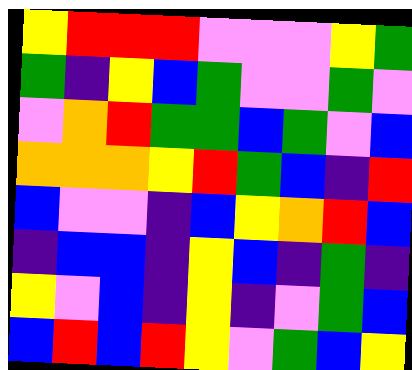[["yellow", "red", "red", "red", "violet", "violet", "violet", "yellow", "green"], ["green", "indigo", "yellow", "blue", "green", "violet", "violet", "green", "violet"], ["violet", "orange", "red", "green", "green", "blue", "green", "violet", "blue"], ["orange", "orange", "orange", "yellow", "red", "green", "blue", "indigo", "red"], ["blue", "violet", "violet", "indigo", "blue", "yellow", "orange", "red", "blue"], ["indigo", "blue", "blue", "indigo", "yellow", "blue", "indigo", "green", "indigo"], ["yellow", "violet", "blue", "indigo", "yellow", "indigo", "violet", "green", "blue"], ["blue", "red", "blue", "red", "yellow", "violet", "green", "blue", "yellow"]]